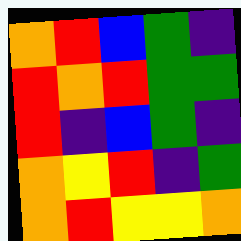[["orange", "red", "blue", "green", "indigo"], ["red", "orange", "red", "green", "green"], ["red", "indigo", "blue", "green", "indigo"], ["orange", "yellow", "red", "indigo", "green"], ["orange", "red", "yellow", "yellow", "orange"]]